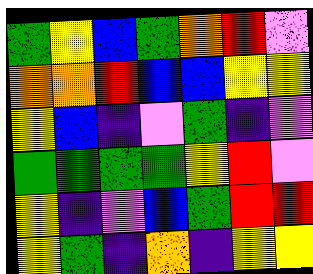[["green", "yellow", "blue", "green", "orange", "red", "violet"], ["orange", "orange", "red", "blue", "blue", "yellow", "yellow"], ["yellow", "blue", "indigo", "violet", "green", "indigo", "violet"], ["green", "green", "green", "green", "yellow", "red", "violet"], ["yellow", "indigo", "violet", "blue", "green", "red", "red"], ["yellow", "green", "indigo", "orange", "indigo", "yellow", "yellow"]]